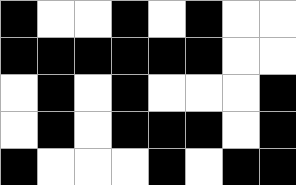[["black", "white", "white", "black", "white", "black", "white", "white"], ["black", "black", "black", "black", "black", "black", "white", "white"], ["white", "black", "white", "black", "white", "white", "white", "black"], ["white", "black", "white", "black", "black", "black", "white", "black"], ["black", "white", "white", "white", "black", "white", "black", "black"]]